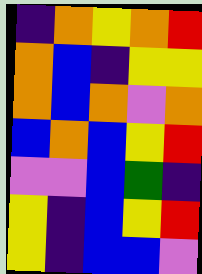[["indigo", "orange", "yellow", "orange", "red"], ["orange", "blue", "indigo", "yellow", "yellow"], ["orange", "blue", "orange", "violet", "orange"], ["blue", "orange", "blue", "yellow", "red"], ["violet", "violet", "blue", "green", "indigo"], ["yellow", "indigo", "blue", "yellow", "red"], ["yellow", "indigo", "blue", "blue", "violet"]]